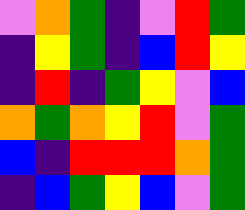[["violet", "orange", "green", "indigo", "violet", "red", "green"], ["indigo", "yellow", "green", "indigo", "blue", "red", "yellow"], ["indigo", "red", "indigo", "green", "yellow", "violet", "blue"], ["orange", "green", "orange", "yellow", "red", "violet", "green"], ["blue", "indigo", "red", "red", "red", "orange", "green"], ["indigo", "blue", "green", "yellow", "blue", "violet", "green"]]